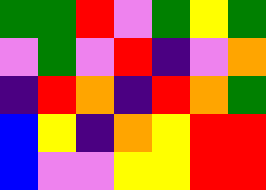[["green", "green", "red", "violet", "green", "yellow", "green"], ["violet", "green", "violet", "red", "indigo", "violet", "orange"], ["indigo", "red", "orange", "indigo", "red", "orange", "green"], ["blue", "yellow", "indigo", "orange", "yellow", "red", "red"], ["blue", "violet", "violet", "yellow", "yellow", "red", "red"]]